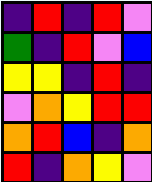[["indigo", "red", "indigo", "red", "violet"], ["green", "indigo", "red", "violet", "blue"], ["yellow", "yellow", "indigo", "red", "indigo"], ["violet", "orange", "yellow", "red", "red"], ["orange", "red", "blue", "indigo", "orange"], ["red", "indigo", "orange", "yellow", "violet"]]